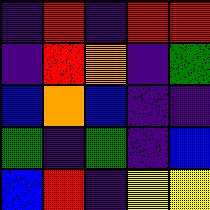[["indigo", "red", "indigo", "red", "red"], ["indigo", "red", "orange", "indigo", "green"], ["blue", "orange", "blue", "indigo", "indigo"], ["green", "indigo", "green", "indigo", "blue"], ["blue", "red", "indigo", "yellow", "yellow"]]